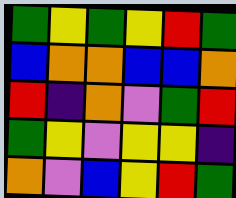[["green", "yellow", "green", "yellow", "red", "green"], ["blue", "orange", "orange", "blue", "blue", "orange"], ["red", "indigo", "orange", "violet", "green", "red"], ["green", "yellow", "violet", "yellow", "yellow", "indigo"], ["orange", "violet", "blue", "yellow", "red", "green"]]